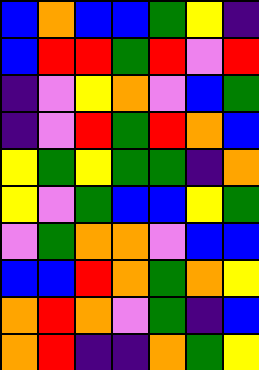[["blue", "orange", "blue", "blue", "green", "yellow", "indigo"], ["blue", "red", "red", "green", "red", "violet", "red"], ["indigo", "violet", "yellow", "orange", "violet", "blue", "green"], ["indigo", "violet", "red", "green", "red", "orange", "blue"], ["yellow", "green", "yellow", "green", "green", "indigo", "orange"], ["yellow", "violet", "green", "blue", "blue", "yellow", "green"], ["violet", "green", "orange", "orange", "violet", "blue", "blue"], ["blue", "blue", "red", "orange", "green", "orange", "yellow"], ["orange", "red", "orange", "violet", "green", "indigo", "blue"], ["orange", "red", "indigo", "indigo", "orange", "green", "yellow"]]